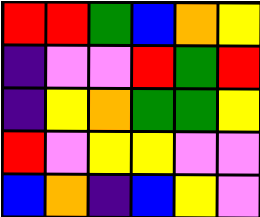[["red", "red", "green", "blue", "orange", "yellow"], ["indigo", "violet", "violet", "red", "green", "red"], ["indigo", "yellow", "orange", "green", "green", "yellow"], ["red", "violet", "yellow", "yellow", "violet", "violet"], ["blue", "orange", "indigo", "blue", "yellow", "violet"]]